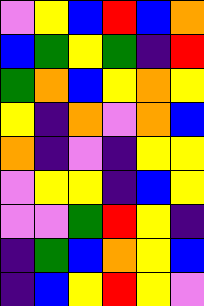[["violet", "yellow", "blue", "red", "blue", "orange"], ["blue", "green", "yellow", "green", "indigo", "red"], ["green", "orange", "blue", "yellow", "orange", "yellow"], ["yellow", "indigo", "orange", "violet", "orange", "blue"], ["orange", "indigo", "violet", "indigo", "yellow", "yellow"], ["violet", "yellow", "yellow", "indigo", "blue", "yellow"], ["violet", "violet", "green", "red", "yellow", "indigo"], ["indigo", "green", "blue", "orange", "yellow", "blue"], ["indigo", "blue", "yellow", "red", "yellow", "violet"]]